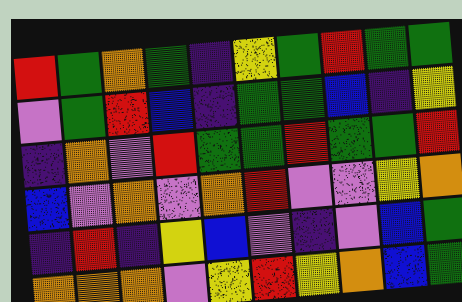[["red", "green", "orange", "green", "indigo", "yellow", "green", "red", "green", "green"], ["violet", "green", "red", "blue", "indigo", "green", "green", "blue", "indigo", "yellow"], ["indigo", "orange", "violet", "red", "green", "green", "red", "green", "green", "red"], ["blue", "violet", "orange", "violet", "orange", "red", "violet", "violet", "yellow", "orange"], ["indigo", "red", "indigo", "yellow", "blue", "violet", "indigo", "violet", "blue", "green"], ["orange", "orange", "orange", "violet", "yellow", "red", "yellow", "orange", "blue", "green"]]